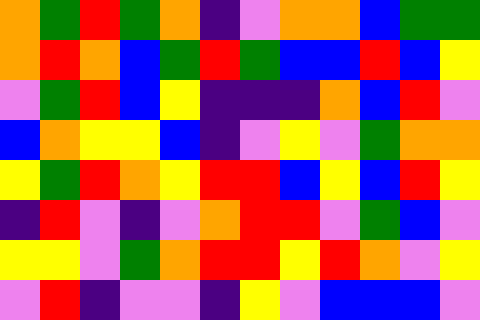[["orange", "green", "red", "green", "orange", "indigo", "violet", "orange", "orange", "blue", "green", "green"], ["orange", "red", "orange", "blue", "green", "red", "green", "blue", "blue", "red", "blue", "yellow"], ["violet", "green", "red", "blue", "yellow", "indigo", "indigo", "indigo", "orange", "blue", "red", "violet"], ["blue", "orange", "yellow", "yellow", "blue", "indigo", "violet", "yellow", "violet", "green", "orange", "orange"], ["yellow", "green", "red", "orange", "yellow", "red", "red", "blue", "yellow", "blue", "red", "yellow"], ["indigo", "red", "violet", "indigo", "violet", "orange", "red", "red", "violet", "green", "blue", "violet"], ["yellow", "yellow", "violet", "green", "orange", "red", "red", "yellow", "red", "orange", "violet", "yellow"], ["violet", "red", "indigo", "violet", "violet", "indigo", "yellow", "violet", "blue", "blue", "blue", "violet"]]